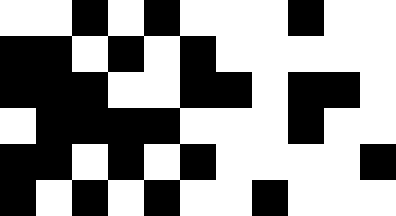[["white", "white", "black", "white", "black", "white", "white", "white", "black", "white", "white"], ["black", "black", "white", "black", "white", "black", "white", "white", "white", "white", "white"], ["black", "black", "black", "white", "white", "black", "black", "white", "black", "black", "white"], ["white", "black", "black", "black", "black", "white", "white", "white", "black", "white", "white"], ["black", "black", "white", "black", "white", "black", "white", "white", "white", "white", "black"], ["black", "white", "black", "white", "black", "white", "white", "black", "white", "white", "white"]]